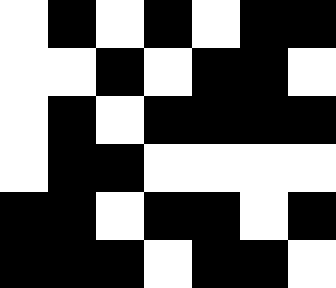[["white", "black", "white", "black", "white", "black", "black"], ["white", "white", "black", "white", "black", "black", "white"], ["white", "black", "white", "black", "black", "black", "black"], ["white", "black", "black", "white", "white", "white", "white"], ["black", "black", "white", "black", "black", "white", "black"], ["black", "black", "black", "white", "black", "black", "white"]]